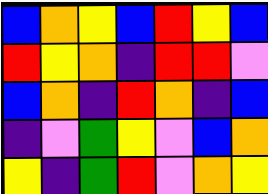[["blue", "orange", "yellow", "blue", "red", "yellow", "blue"], ["red", "yellow", "orange", "indigo", "red", "red", "violet"], ["blue", "orange", "indigo", "red", "orange", "indigo", "blue"], ["indigo", "violet", "green", "yellow", "violet", "blue", "orange"], ["yellow", "indigo", "green", "red", "violet", "orange", "yellow"]]